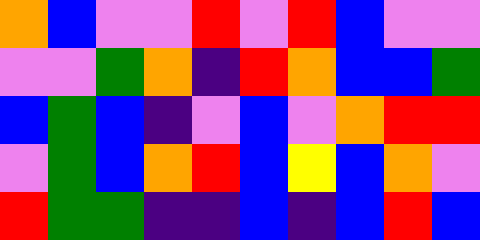[["orange", "blue", "violet", "violet", "red", "violet", "red", "blue", "violet", "violet"], ["violet", "violet", "green", "orange", "indigo", "red", "orange", "blue", "blue", "green"], ["blue", "green", "blue", "indigo", "violet", "blue", "violet", "orange", "red", "red"], ["violet", "green", "blue", "orange", "red", "blue", "yellow", "blue", "orange", "violet"], ["red", "green", "green", "indigo", "indigo", "blue", "indigo", "blue", "red", "blue"]]